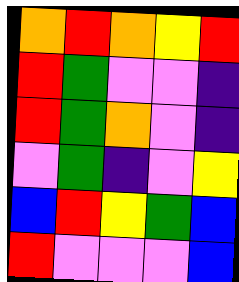[["orange", "red", "orange", "yellow", "red"], ["red", "green", "violet", "violet", "indigo"], ["red", "green", "orange", "violet", "indigo"], ["violet", "green", "indigo", "violet", "yellow"], ["blue", "red", "yellow", "green", "blue"], ["red", "violet", "violet", "violet", "blue"]]